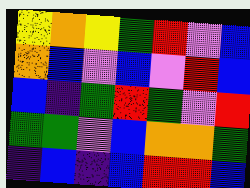[["yellow", "orange", "yellow", "green", "red", "violet", "blue"], ["orange", "blue", "violet", "blue", "violet", "red", "blue"], ["blue", "indigo", "green", "red", "green", "violet", "red"], ["green", "green", "violet", "blue", "orange", "orange", "green"], ["indigo", "blue", "indigo", "blue", "red", "red", "blue"]]